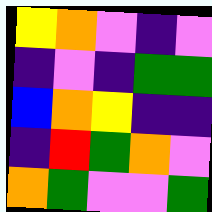[["yellow", "orange", "violet", "indigo", "violet"], ["indigo", "violet", "indigo", "green", "green"], ["blue", "orange", "yellow", "indigo", "indigo"], ["indigo", "red", "green", "orange", "violet"], ["orange", "green", "violet", "violet", "green"]]